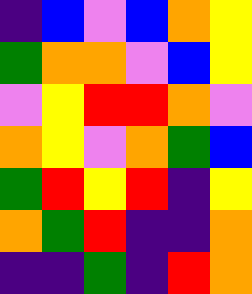[["indigo", "blue", "violet", "blue", "orange", "yellow"], ["green", "orange", "orange", "violet", "blue", "yellow"], ["violet", "yellow", "red", "red", "orange", "violet"], ["orange", "yellow", "violet", "orange", "green", "blue"], ["green", "red", "yellow", "red", "indigo", "yellow"], ["orange", "green", "red", "indigo", "indigo", "orange"], ["indigo", "indigo", "green", "indigo", "red", "orange"]]